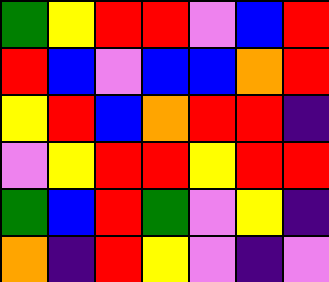[["green", "yellow", "red", "red", "violet", "blue", "red"], ["red", "blue", "violet", "blue", "blue", "orange", "red"], ["yellow", "red", "blue", "orange", "red", "red", "indigo"], ["violet", "yellow", "red", "red", "yellow", "red", "red"], ["green", "blue", "red", "green", "violet", "yellow", "indigo"], ["orange", "indigo", "red", "yellow", "violet", "indigo", "violet"]]